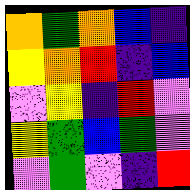[["orange", "green", "orange", "blue", "indigo"], ["yellow", "orange", "red", "indigo", "blue"], ["violet", "yellow", "indigo", "red", "violet"], ["yellow", "green", "blue", "green", "violet"], ["violet", "green", "violet", "indigo", "red"]]